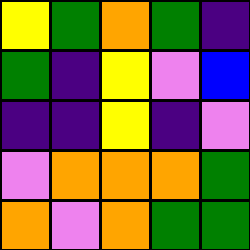[["yellow", "green", "orange", "green", "indigo"], ["green", "indigo", "yellow", "violet", "blue"], ["indigo", "indigo", "yellow", "indigo", "violet"], ["violet", "orange", "orange", "orange", "green"], ["orange", "violet", "orange", "green", "green"]]